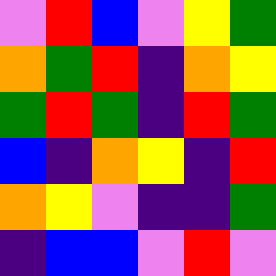[["violet", "red", "blue", "violet", "yellow", "green"], ["orange", "green", "red", "indigo", "orange", "yellow"], ["green", "red", "green", "indigo", "red", "green"], ["blue", "indigo", "orange", "yellow", "indigo", "red"], ["orange", "yellow", "violet", "indigo", "indigo", "green"], ["indigo", "blue", "blue", "violet", "red", "violet"]]